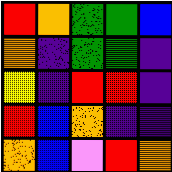[["red", "orange", "green", "green", "blue"], ["orange", "indigo", "green", "green", "indigo"], ["yellow", "indigo", "red", "red", "indigo"], ["red", "blue", "orange", "indigo", "indigo"], ["orange", "blue", "violet", "red", "orange"]]